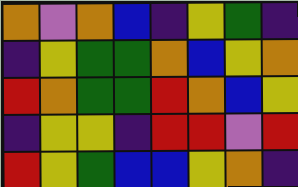[["orange", "violet", "orange", "blue", "indigo", "yellow", "green", "indigo"], ["indigo", "yellow", "green", "green", "orange", "blue", "yellow", "orange"], ["red", "orange", "green", "green", "red", "orange", "blue", "yellow"], ["indigo", "yellow", "yellow", "indigo", "red", "red", "violet", "red"], ["red", "yellow", "green", "blue", "blue", "yellow", "orange", "indigo"]]